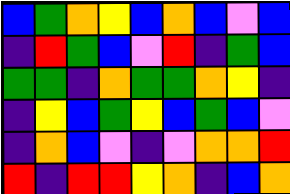[["blue", "green", "orange", "yellow", "blue", "orange", "blue", "violet", "blue"], ["indigo", "red", "green", "blue", "violet", "red", "indigo", "green", "blue"], ["green", "green", "indigo", "orange", "green", "green", "orange", "yellow", "indigo"], ["indigo", "yellow", "blue", "green", "yellow", "blue", "green", "blue", "violet"], ["indigo", "orange", "blue", "violet", "indigo", "violet", "orange", "orange", "red"], ["red", "indigo", "red", "red", "yellow", "orange", "indigo", "blue", "orange"]]